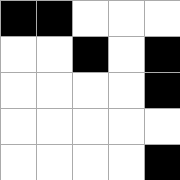[["black", "black", "white", "white", "white"], ["white", "white", "black", "white", "black"], ["white", "white", "white", "white", "black"], ["white", "white", "white", "white", "white"], ["white", "white", "white", "white", "black"]]